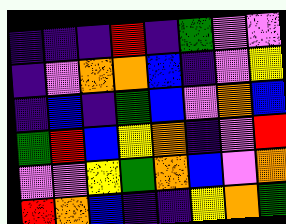[["indigo", "indigo", "indigo", "red", "indigo", "green", "violet", "violet"], ["indigo", "violet", "orange", "orange", "blue", "indigo", "violet", "yellow"], ["indigo", "blue", "indigo", "green", "blue", "violet", "orange", "blue"], ["green", "red", "blue", "yellow", "orange", "indigo", "violet", "red"], ["violet", "violet", "yellow", "green", "orange", "blue", "violet", "orange"], ["red", "orange", "blue", "indigo", "indigo", "yellow", "orange", "green"]]